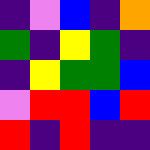[["indigo", "violet", "blue", "indigo", "orange"], ["green", "indigo", "yellow", "green", "indigo"], ["indigo", "yellow", "green", "green", "blue"], ["violet", "red", "red", "blue", "red"], ["red", "indigo", "red", "indigo", "indigo"]]